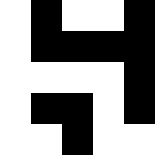[["white", "black", "white", "white", "black"], ["white", "black", "black", "black", "black"], ["white", "white", "white", "white", "black"], ["white", "black", "black", "white", "black"], ["white", "white", "black", "white", "white"]]